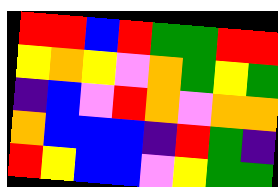[["red", "red", "blue", "red", "green", "green", "red", "red"], ["yellow", "orange", "yellow", "violet", "orange", "green", "yellow", "green"], ["indigo", "blue", "violet", "red", "orange", "violet", "orange", "orange"], ["orange", "blue", "blue", "blue", "indigo", "red", "green", "indigo"], ["red", "yellow", "blue", "blue", "violet", "yellow", "green", "green"]]